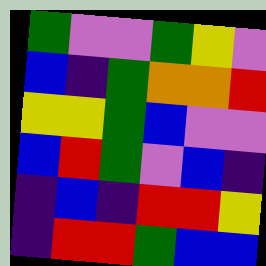[["green", "violet", "violet", "green", "yellow", "violet"], ["blue", "indigo", "green", "orange", "orange", "red"], ["yellow", "yellow", "green", "blue", "violet", "violet"], ["blue", "red", "green", "violet", "blue", "indigo"], ["indigo", "blue", "indigo", "red", "red", "yellow"], ["indigo", "red", "red", "green", "blue", "blue"]]